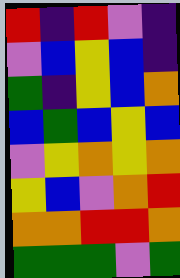[["red", "indigo", "red", "violet", "indigo"], ["violet", "blue", "yellow", "blue", "indigo"], ["green", "indigo", "yellow", "blue", "orange"], ["blue", "green", "blue", "yellow", "blue"], ["violet", "yellow", "orange", "yellow", "orange"], ["yellow", "blue", "violet", "orange", "red"], ["orange", "orange", "red", "red", "orange"], ["green", "green", "green", "violet", "green"]]